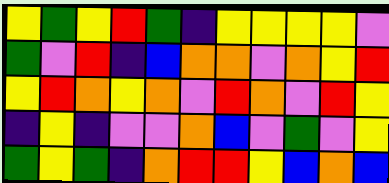[["yellow", "green", "yellow", "red", "green", "indigo", "yellow", "yellow", "yellow", "yellow", "violet"], ["green", "violet", "red", "indigo", "blue", "orange", "orange", "violet", "orange", "yellow", "red"], ["yellow", "red", "orange", "yellow", "orange", "violet", "red", "orange", "violet", "red", "yellow"], ["indigo", "yellow", "indigo", "violet", "violet", "orange", "blue", "violet", "green", "violet", "yellow"], ["green", "yellow", "green", "indigo", "orange", "red", "red", "yellow", "blue", "orange", "blue"]]